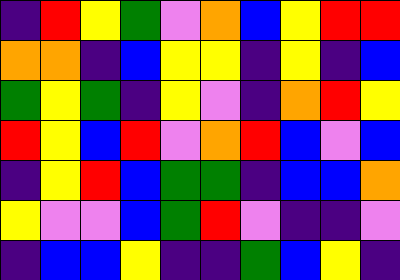[["indigo", "red", "yellow", "green", "violet", "orange", "blue", "yellow", "red", "red"], ["orange", "orange", "indigo", "blue", "yellow", "yellow", "indigo", "yellow", "indigo", "blue"], ["green", "yellow", "green", "indigo", "yellow", "violet", "indigo", "orange", "red", "yellow"], ["red", "yellow", "blue", "red", "violet", "orange", "red", "blue", "violet", "blue"], ["indigo", "yellow", "red", "blue", "green", "green", "indigo", "blue", "blue", "orange"], ["yellow", "violet", "violet", "blue", "green", "red", "violet", "indigo", "indigo", "violet"], ["indigo", "blue", "blue", "yellow", "indigo", "indigo", "green", "blue", "yellow", "indigo"]]